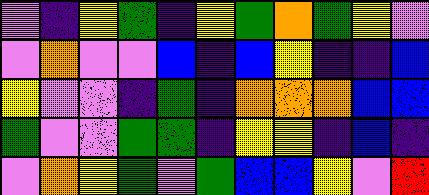[["violet", "indigo", "yellow", "green", "indigo", "yellow", "green", "orange", "green", "yellow", "violet"], ["violet", "orange", "violet", "violet", "blue", "indigo", "blue", "yellow", "indigo", "indigo", "blue"], ["yellow", "violet", "violet", "indigo", "green", "indigo", "orange", "orange", "orange", "blue", "blue"], ["green", "violet", "violet", "green", "green", "indigo", "yellow", "yellow", "indigo", "blue", "indigo"], ["violet", "orange", "yellow", "green", "violet", "green", "blue", "blue", "yellow", "violet", "red"]]